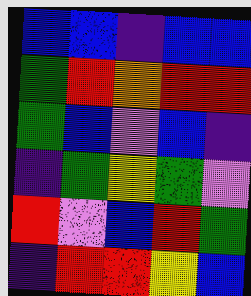[["blue", "blue", "indigo", "blue", "blue"], ["green", "red", "orange", "red", "red"], ["green", "blue", "violet", "blue", "indigo"], ["indigo", "green", "yellow", "green", "violet"], ["red", "violet", "blue", "red", "green"], ["indigo", "red", "red", "yellow", "blue"]]